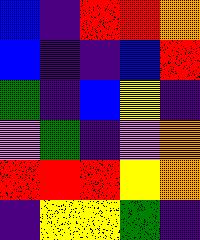[["blue", "indigo", "red", "red", "orange"], ["blue", "indigo", "indigo", "blue", "red"], ["green", "indigo", "blue", "yellow", "indigo"], ["violet", "green", "indigo", "violet", "orange"], ["red", "red", "red", "yellow", "orange"], ["indigo", "yellow", "yellow", "green", "indigo"]]